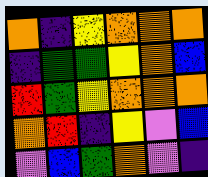[["orange", "indigo", "yellow", "orange", "orange", "orange"], ["indigo", "green", "green", "yellow", "orange", "blue"], ["red", "green", "yellow", "orange", "orange", "orange"], ["orange", "red", "indigo", "yellow", "violet", "blue"], ["violet", "blue", "green", "orange", "violet", "indigo"]]